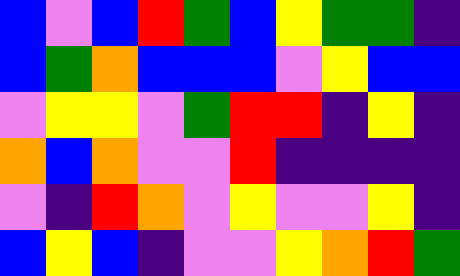[["blue", "violet", "blue", "red", "green", "blue", "yellow", "green", "green", "indigo"], ["blue", "green", "orange", "blue", "blue", "blue", "violet", "yellow", "blue", "blue"], ["violet", "yellow", "yellow", "violet", "green", "red", "red", "indigo", "yellow", "indigo"], ["orange", "blue", "orange", "violet", "violet", "red", "indigo", "indigo", "indigo", "indigo"], ["violet", "indigo", "red", "orange", "violet", "yellow", "violet", "violet", "yellow", "indigo"], ["blue", "yellow", "blue", "indigo", "violet", "violet", "yellow", "orange", "red", "green"]]